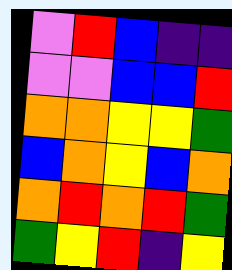[["violet", "red", "blue", "indigo", "indigo"], ["violet", "violet", "blue", "blue", "red"], ["orange", "orange", "yellow", "yellow", "green"], ["blue", "orange", "yellow", "blue", "orange"], ["orange", "red", "orange", "red", "green"], ["green", "yellow", "red", "indigo", "yellow"]]